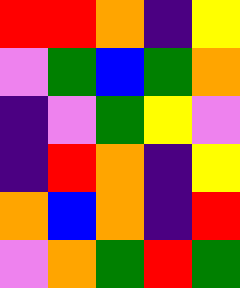[["red", "red", "orange", "indigo", "yellow"], ["violet", "green", "blue", "green", "orange"], ["indigo", "violet", "green", "yellow", "violet"], ["indigo", "red", "orange", "indigo", "yellow"], ["orange", "blue", "orange", "indigo", "red"], ["violet", "orange", "green", "red", "green"]]